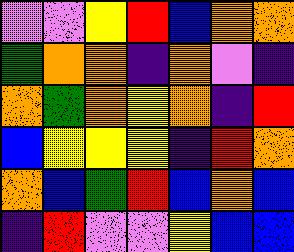[["violet", "violet", "yellow", "red", "blue", "orange", "orange"], ["green", "orange", "orange", "indigo", "orange", "violet", "indigo"], ["orange", "green", "orange", "yellow", "orange", "indigo", "red"], ["blue", "yellow", "yellow", "yellow", "indigo", "red", "orange"], ["orange", "blue", "green", "red", "blue", "orange", "blue"], ["indigo", "red", "violet", "violet", "yellow", "blue", "blue"]]